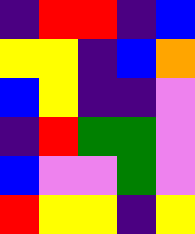[["indigo", "red", "red", "indigo", "blue"], ["yellow", "yellow", "indigo", "blue", "orange"], ["blue", "yellow", "indigo", "indigo", "violet"], ["indigo", "red", "green", "green", "violet"], ["blue", "violet", "violet", "green", "violet"], ["red", "yellow", "yellow", "indigo", "yellow"]]